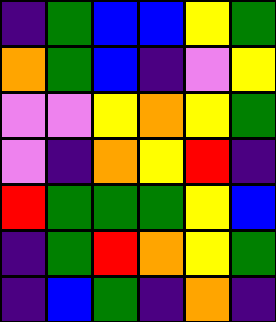[["indigo", "green", "blue", "blue", "yellow", "green"], ["orange", "green", "blue", "indigo", "violet", "yellow"], ["violet", "violet", "yellow", "orange", "yellow", "green"], ["violet", "indigo", "orange", "yellow", "red", "indigo"], ["red", "green", "green", "green", "yellow", "blue"], ["indigo", "green", "red", "orange", "yellow", "green"], ["indigo", "blue", "green", "indigo", "orange", "indigo"]]